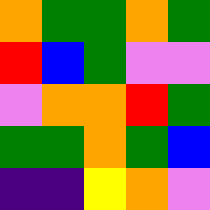[["orange", "green", "green", "orange", "green"], ["red", "blue", "green", "violet", "violet"], ["violet", "orange", "orange", "red", "green"], ["green", "green", "orange", "green", "blue"], ["indigo", "indigo", "yellow", "orange", "violet"]]